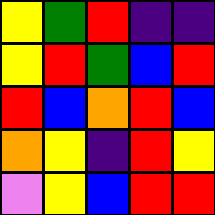[["yellow", "green", "red", "indigo", "indigo"], ["yellow", "red", "green", "blue", "red"], ["red", "blue", "orange", "red", "blue"], ["orange", "yellow", "indigo", "red", "yellow"], ["violet", "yellow", "blue", "red", "red"]]